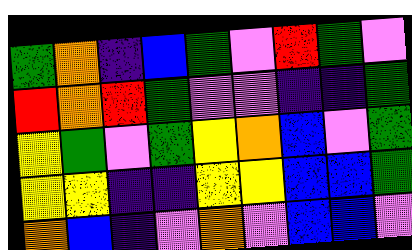[["green", "orange", "indigo", "blue", "green", "violet", "red", "green", "violet"], ["red", "orange", "red", "green", "violet", "violet", "indigo", "indigo", "green"], ["yellow", "green", "violet", "green", "yellow", "orange", "blue", "violet", "green"], ["yellow", "yellow", "indigo", "indigo", "yellow", "yellow", "blue", "blue", "green"], ["orange", "blue", "indigo", "violet", "orange", "violet", "blue", "blue", "violet"]]